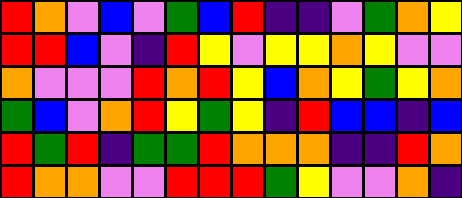[["red", "orange", "violet", "blue", "violet", "green", "blue", "red", "indigo", "indigo", "violet", "green", "orange", "yellow"], ["red", "red", "blue", "violet", "indigo", "red", "yellow", "violet", "yellow", "yellow", "orange", "yellow", "violet", "violet"], ["orange", "violet", "violet", "violet", "red", "orange", "red", "yellow", "blue", "orange", "yellow", "green", "yellow", "orange"], ["green", "blue", "violet", "orange", "red", "yellow", "green", "yellow", "indigo", "red", "blue", "blue", "indigo", "blue"], ["red", "green", "red", "indigo", "green", "green", "red", "orange", "orange", "orange", "indigo", "indigo", "red", "orange"], ["red", "orange", "orange", "violet", "violet", "red", "red", "red", "green", "yellow", "violet", "violet", "orange", "indigo"]]